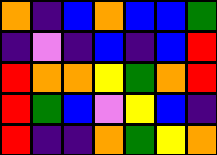[["orange", "indigo", "blue", "orange", "blue", "blue", "green"], ["indigo", "violet", "indigo", "blue", "indigo", "blue", "red"], ["red", "orange", "orange", "yellow", "green", "orange", "red"], ["red", "green", "blue", "violet", "yellow", "blue", "indigo"], ["red", "indigo", "indigo", "orange", "green", "yellow", "orange"]]